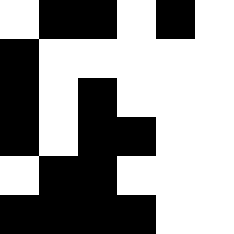[["white", "black", "black", "white", "black", "white"], ["black", "white", "white", "white", "white", "white"], ["black", "white", "black", "white", "white", "white"], ["black", "white", "black", "black", "white", "white"], ["white", "black", "black", "white", "white", "white"], ["black", "black", "black", "black", "white", "white"]]